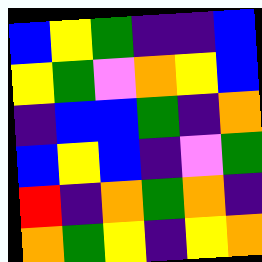[["blue", "yellow", "green", "indigo", "indigo", "blue"], ["yellow", "green", "violet", "orange", "yellow", "blue"], ["indigo", "blue", "blue", "green", "indigo", "orange"], ["blue", "yellow", "blue", "indigo", "violet", "green"], ["red", "indigo", "orange", "green", "orange", "indigo"], ["orange", "green", "yellow", "indigo", "yellow", "orange"]]